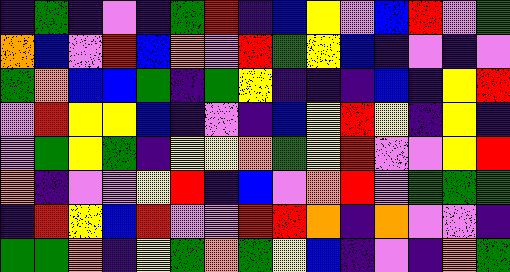[["indigo", "green", "indigo", "violet", "indigo", "green", "red", "indigo", "blue", "yellow", "violet", "blue", "red", "violet", "green"], ["orange", "blue", "violet", "red", "blue", "orange", "violet", "red", "green", "yellow", "blue", "indigo", "violet", "indigo", "violet"], ["green", "orange", "blue", "blue", "green", "indigo", "green", "yellow", "indigo", "indigo", "indigo", "blue", "indigo", "yellow", "red"], ["violet", "red", "yellow", "yellow", "blue", "indigo", "violet", "indigo", "blue", "yellow", "red", "yellow", "indigo", "yellow", "indigo"], ["violet", "green", "yellow", "green", "indigo", "yellow", "yellow", "orange", "green", "yellow", "red", "violet", "violet", "yellow", "red"], ["orange", "indigo", "violet", "violet", "yellow", "red", "indigo", "blue", "violet", "orange", "red", "violet", "green", "green", "green"], ["indigo", "red", "yellow", "blue", "red", "violet", "violet", "red", "red", "orange", "indigo", "orange", "violet", "violet", "indigo"], ["green", "green", "orange", "indigo", "yellow", "green", "orange", "green", "yellow", "blue", "indigo", "violet", "indigo", "orange", "green"]]